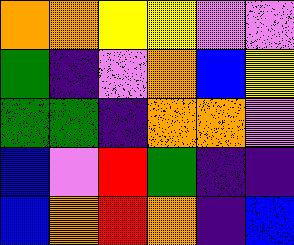[["orange", "orange", "yellow", "yellow", "violet", "violet"], ["green", "indigo", "violet", "orange", "blue", "yellow"], ["green", "green", "indigo", "orange", "orange", "violet"], ["blue", "violet", "red", "green", "indigo", "indigo"], ["blue", "orange", "red", "orange", "indigo", "blue"]]